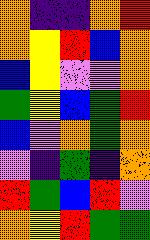[["orange", "indigo", "indigo", "orange", "red"], ["orange", "yellow", "red", "blue", "orange"], ["blue", "yellow", "violet", "violet", "orange"], ["green", "yellow", "blue", "green", "red"], ["blue", "violet", "orange", "green", "orange"], ["violet", "indigo", "green", "indigo", "orange"], ["red", "green", "blue", "red", "violet"], ["orange", "yellow", "red", "green", "green"]]